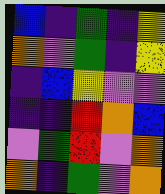[["blue", "indigo", "green", "indigo", "yellow"], ["orange", "violet", "green", "indigo", "yellow"], ["indigo", "blue", "yellow", "violet", "violet"], ["indigo", "indigo", "red", "orange", "blue"], ["violet", "green", "red", "violet", "orange"], ["orange", "indigo", "green", "violet", "orange"]]